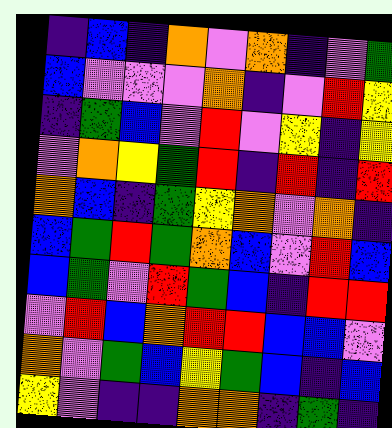[["indigo", "blue", "indigo", "orange", "violet", "orange", "indigo", "violet", "green"], ["blue", "violet", "violet", "violet", "orange", "indigo", "violet", "red", "yellow"], ["indigo", "green", "blue", "violet", "red", "violet", "yellow", "indigo", "yellow"], ["violet", "orange", "yellow", "green", "red", "indigo", "red", "indigo", "red"], ["orange", "blue", "indigo", "green", "yellow", "orange", "violet", "orange", "indigo"], ["blue", "green", "red", "green", "orange", "blue", "violet", "red", "blue"], ["blue", "green", "violet", "red", "green", "blue", "indigo", "red", "red"], ["violet", "red", "blue", "orange", "red", "red", "blue", "blue", "violet"], ["orange", "violet", "green", "blue", "yellow", "green", "blue", "indigo", "blue"], ["yellow", "violet", "indigo", "indigo", "orange", "orange", "indigo", "green", "indigo"]]